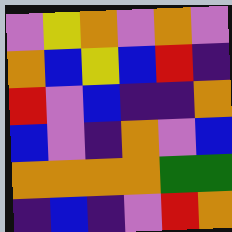[["violet", "yellow", "orange", "violet", "orange", "violet"], ["orange", "blue", "yellow", "blue", "red", "indigo"], ["red", "violet", "blue", "indigo", "indigo", "orange"], ["blue", "violet", "indigo", "orange", "violet", "blue"], ["orange", "orange", "orange", "orange", "green", "green"], ["indigo", "blue", "indigo", "violet", "red", "orange"]]